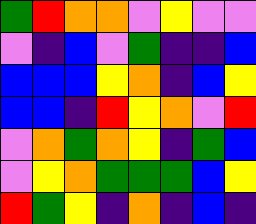[["green", "red", "orange", "orange", "violet", "yellow", "violet", "violet"], ["violet", "indigo", "blue", "violet", "green", "indigo", "indigo", "blue"], ["blue", "blue", "blue", "yellow", "orange", "indigo", "blue", "yellow"], ["blue", "blue", "indigo", "red", "yellow", "orange", "violet", "red"], ["violet", "orange", "green", "orange", "yellow", "indigo", "green", "blue"], ["violet", "yellow", "orange", "green", "green", "green", "blue", "yellow"], ["red", "green", "yellow", "indigo", "orange", "indigo", "blue", "indigo"]]